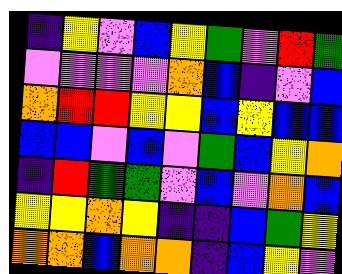[["indigo", "yellow", "violet", "blue", "yellow", "green", "violet", "red", "green"], ["violet", "violet", "violet", "violet", "orange", "blue", "indigo", "violet", "blue"], ["orange", "red", "red", "yellow", "yellow", "blue", "yellow", "blue", "blue"], ["blue", "blue", "violet", "blue", "violet", "green", "blue", "yellow", "orange"], ["indigo", "red", "green", "green", "violet", "blue", "violet", "orange", "blue"], ["yellow", "yellow", "orange", "yellow", "indigo", "indigo", "blue", "green", "yellow"], ["orange", "orange", "blue", "orange", "orange", "indigo", "blue", "yellow", "violet"]]